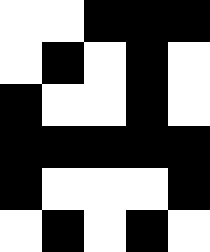[["white", "white", "black", "black", "black"], ["white", "black", "white", "black", "white"], ["black", "white", "white", "black", "white"], ["black", "black", "black", "black", "black"], ["black", "white", "white", "white", "black"], ["white", "black", "white", "black", "white"]]